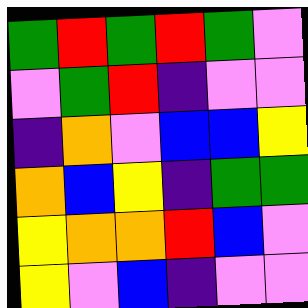[["green", "red", "green", "red", "green", "violet"], ["violet", "green", "red", "indigo", "violet", "violet"], ["indigo", "orange", "violet", "blue", "blue", "yellow"], ["orange", "blue", "yellow", "indigo", "green", "green"], ["yellow", "orange", "orange", "red", "blue", "violet"], ["yellow", "violet", "blue", "indigo", "violet", "violet"]]